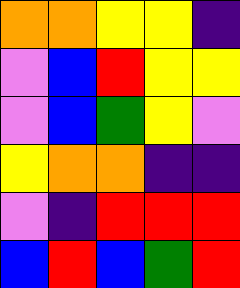[["orange", "orange", "yellow", "yellow", "indigo"], ["violet", "blue", "red", "yellow", "yellow"], ["violet", "blue", "green", "yellow", "violet"], ["yellow", "orange", "orange", "indigo", "indigo"], ["violet", "indigo", "red", "red", "red"], ["blue", "red", "blue", "green", "red"]]